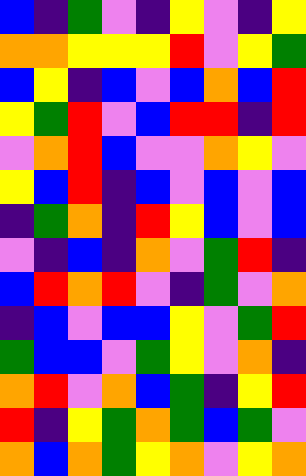[["blue", "indigo", "green", "violet", "indigo", "yellow", "violet", "indigo", "yellow"], ["orange", "orange", "yellow", "yellow", "yellow", "red", "violet", "yellow", "green"], ["blue", "yellow", "indigo", "blue", "violet", "blue", "orange", "blue", "red"], ["yellow", "green", "red", "violet", "blue", "red", "red", "indigo", "red"], ["violet", "orange", "red", "blue", "violet", "violet", "orange", "yellow", "violet"], ["yellow", "blue", "red", "indigo", "blue", "violet", "blue", "violet", "blue"], ["indigo", "green", "orange", "indigo", "red", "yellow", "blue", "violet", "blue"], ["violet", "indigo", "blue", "indigo", "orange", "violet", "green", "red", "indigo"], ["blue", "red", "orange", "red", "violet", "indigo", "green", "violet", "orange"], ["indigo", "blue", "violet", "blue", "blue", "yellow", "violet", "green", "red"], ["green", "blue", "blue", "violet", "green", "yellow", "violet", "orange", "indigo"], ["orange", "red", "violet", "orange", "blue", "green", "indigo", "yellow", "red"], ["red", "indigo", "yellow", "green", "orange", "green", "blue", "green", "violet"], ["orange", "blue", "orange", "green", "yellow", "orange", "violet", "yellow", "orange"]]